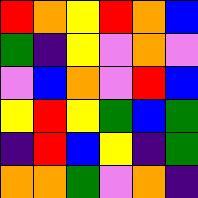[["red", "orange", "yellow", "red", "orange", "blue"], ["green", "indigo", "yellow", "violet", "orange", "violet"], ["violet", "blue", "orange", "violet", "red", "blue"], ["yellow", "red", "yellow", "green", "blue", "green"], ["indigo", "red", "blue", "yellow", "indigo", "green"], ["orange", "orange", "green", "violet", "orange", "indigo"]]